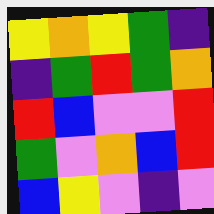[["yellow", "orange", "yellow", "green", "indigo"], ["indigo", "green", "red", "green", "orange"], ["red", "blue", "violet", "violet", "red"], ["green", "violet", "orange", "blue", "red"], ["blue", "yellow", "violet", "indigo", "violet"]]